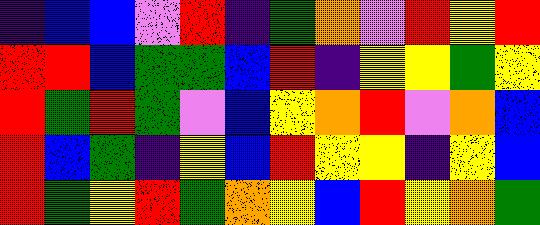[["indigo", "blue", "blue", "violet", "red", "indigo", "green", "orange", "violet", "red", "yellow", "red"], ["red", "red", "blue", "green", "green", "blue", "red", "indigo", "yellow", "yellow", "green", "yellow"], ["red", "green", "red", "green", "violet", "blue", "yellow", "orange", "red", "violet", "orange", "blue"], ["red", "blue", "green", "indigo", "yellow", "blue", "red", "yellow", "yellow", "indigo", "yellow", "blue"], ["red", "green", "yellow", "red", "green", "orange", "yellow", "blue", "red", "yellow", "orange", "green"]]